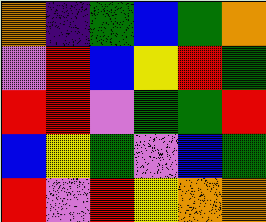[["orange", "indigo", "green", "blue", "green", "orange"], ["violet", "red", "blue", "yellow", "red", "green"], ["red", "red", "violet", "green", "green", "red"], ["blue", "yellow", "green", "violet", "blue", "green"], ["red", "violet", "red", "yellow", "orange", "orange"]]